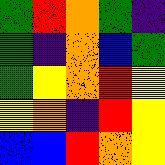[["green", "red", "orange", "green", "indigo"], ["green", "indigo", "orange", "blue", "green"], ["green", "yellow", "orange", "red", "yellow"], ["yellow", "orange", "indigo", "red", "yellow"], ["blue", "blue", "red", "orange", "yellow"]]